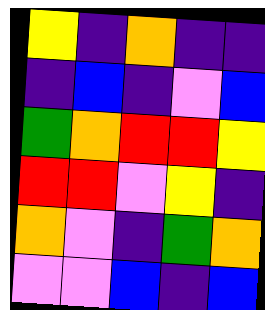[["yellow", "indigo", "orange", "indigo", "indigo"], ["indigo", "blue", "indigo", "violet", "blue"], ["green", "orange", "red", "red", "yellow"], ["red", "red", "violet", "yellow", "indigo"], ["orange", "violet", "indigo", "green", "orange"], ["violet", "violet", "blue", "indigo", "blue"]]